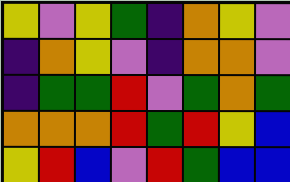[["yellow", "violet", "yellow", "green", "indigo", "orange", "yellow", "violet"], ["indigo", "orange", "yellow", "violet", "indigo", "orange", "orange", "violet"], ["indigo", "green", "green", "red", "violet", "green", "orange", "green"], ["orange", "orange", "orange", "red", "green", "red", "yellow", "blue"], ["yellow", "red", "blue", "violet", "red", "green", "blue", "blue"]]